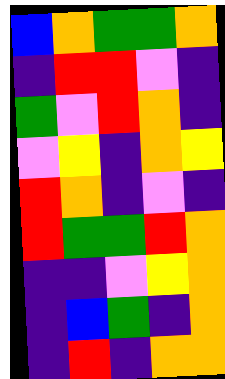[["blue", "orange", "green", "green", "orange"], ["indigo", "red", "red", "violet", "indigo"], ["green", "violet", "red", "orange", "indigo"], ["violet", "yellow", "indigo", "orange", "yellow"], ["red", "orange", "indigo", "violet", "indigo"], ["red", "green", "green", "red", "orange"], ["indigo", "indigo", "violet", "yellow", "orange"], ["indigo", "blue", "green", "indigo", "orange"], ["indigo", "red", "indigo", "orange", "orange"]]